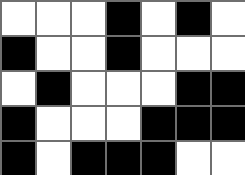[["white", "white", "white", "black", "white", "black", "white"], ["black", "white", "white", "black", "white", "white", "white"], ["white", "black", "white", "white", "white", "black", "black"], ["black", "white", "white", "white", "black", "black", "black"], ["black", "white", "black", "black", "black", "white", "white"]]